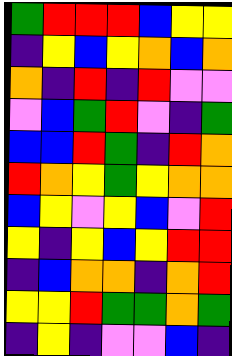[["green", "red", "red", "red", "blue", "yellow", "yellow"], ["indigo", "yellow", "blue", "yellow", "orange", "blue", "orange"], ["orange", "indigo", "red", "indigo", "red", "violet", "violet"], ["violet", "blue", "green", "red", "violet", "indigo", "green"], ["blue", "blue", "red", "green", "indigo", "red", "orange"], ["red", "orange", "yellow", "green", "yellow", "orange", "orange"], ["blue", "yellow", "violet", "yellow", "blue", "violet", "red"], ["yellow", "indigo", "yellow", "blue", "yellow", "red", "red"], ["indigo", "blue", "orange", "orange", "indigo", "orange", "red"], ["yellow", "yellow", "red", "green", "green", "orange", "green"], ["indigo", "yellow", "indigo", "violet", "violet", "blue", "indigo"]]